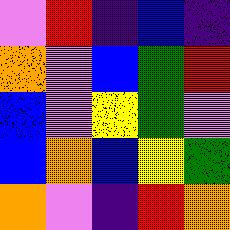[["violet", "red", "indigo", "blue", "indigo"], ["orange", "violet", "blue", "green", "red"], ["blue", "violet", "yellow", "green", "violet"], ["blue", "orange", "blue", "yellow", "green"], ["orange", "violet", "indigo", "red", "orange"]]